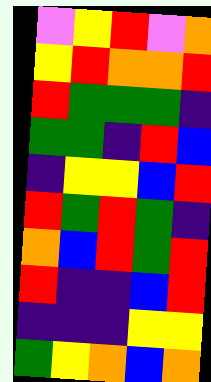[["violet", "yellow", "red", "violet", "orange"], ["yellow", "red", "orange", "orange", "red"], ["red", "green", "green", "green", "indigo"], ["green", "green", "indigo", "red", "blue"], ["indigo", "yellow", "yellow", "blue", "red"], ["red", "green", "red", "green", "indigo"], ["orange", "blue", "red", "green", "red"], ["red", "indigo", "indigo", "blue", "red"], ["indigo", "indigo", "indigo", "yellow", "yellow"], ["green", "yellow", "orange", "blue", "orange"]]